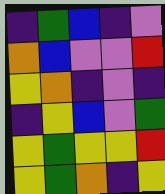[["indigo", "green", "blue", "indigo", "violet"], ["orange", "blue", "violet", "violet", "red"], ["yellow", "orange", "indigo", "violet", "indigo"], ["indigo", "yellow", "blue", "violet", "green"], ["yellow", "green", "yellow", "yellow", "red"], ["yellow", "green", "orange", "indigo", "yellow"]]